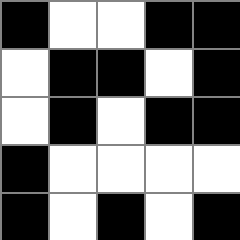[["black", "white", "white", "black", "black"], ["white", "black", "black", "white", "black"], ["white", "black", "white", "black", "black"], ["black", "white", "white", "white", "white"], ["black", "white", "black", "white", "black"]]